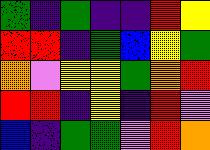[["green", "indigo", "green", "indigo", "indigo", "red", "yellow"], ["red", "red", "indigo", "green", "blue", "yellow", "green"], ["orange", "violet", "yellow", "yellow", "green", "orange", "red"], ["red", "red", "indigo", "yellow", "indigo", "red", "violet"], ["blue", "indigo", "green", "green", "violet", "red", "orange"]]